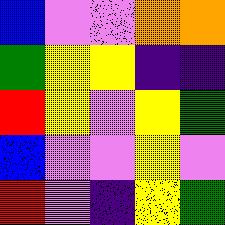[["blue", "violet", "violet", "orange", "orange"], ["green", "yellow", "yellow", "indigo", "indigo"], ["red", "yellow", "violet", "yellow", "green"], ["blue", "violet", "violet", "yellow", "violet"], ["red", "violet", "indigo", "yellow", "green"]]